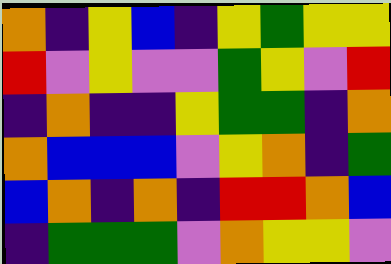[["orange", "indigo", "yellow", "blue", "indigo", "yellow", "green", "yellow", "yellow"], ["red", "violet", "yellow", "violet", "violet", "green", "yellow", "violet", "red"], ["indigo", "orange", "indigo", "indigo", "yellow", "green", "green", "indigo", "orange"], ["orange", "blue", "blue", "blue", "violet", "yellow", "orange", "indigo", "green"], ["blue", "orange", "indigo", "orange", "indigo", "red", "red", "orange", "blue"], ["indigo", "green", "green", "green", "violet", "orange", "yellow", "yellow", "violet"]]